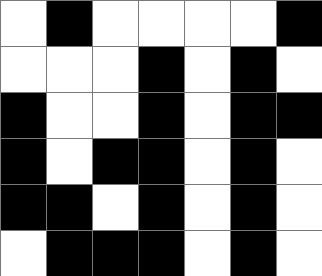[["white", "black", "white", "white", "white", "white", "black"], ["white", "white", "white", "black", "white", "black", "white"], ["black", "white", "white", "black", "white", "black", "black"], ["black", "white", "black", "black", "white", "black", "white"], ["black", "black", "white", "black", "white", "black", "white"], ["white", "black", "black", "black", "white", "black", "white"]]